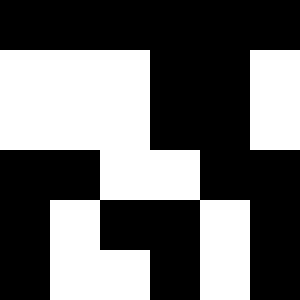[["black", "black", "black", "black", "black", "black"], ["white", "white", "white", "black", "black", "white"], ["white", "white", "white", "black", "black", "white"], ["black", "black", "white", "white", "black", "black"], ["black", "white", "black", "black", "white", "black"], ["black", "white", "white", "black", "white", "black"]]